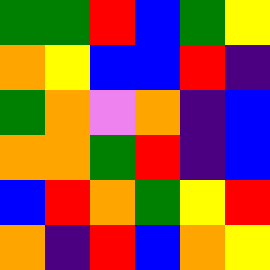[["green", "green", "red", "blue", "green", "yellow"], ["orange", "yellow", "blue", "blue", "red", "indigo"], ["green", "orange", "violet", "orange", "indigo", "blue"], ["orange", "orange", "green", "red", "indigo", "blue"], ["blue", "red", "orange", "green", "yellow", "red"], ["orange", "indigo", "red", "blue", "orange", "yellow"]]